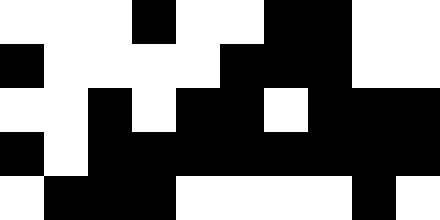[["white", "white", "white", "black", "white", "white", "black", "black", "white", "white"], ["black", "white", "white", "white", "white", "black", "black", "black", "white", "white"], ["white", "white", "black", "white", "black", "black", "white", "black", "black", "black"], ["black", "white", "black", "black", "black", "black", "black", "black", "black", "black"], ["white", "black", "black", "black", "white", "white", "white", "white", "black", "white"]]